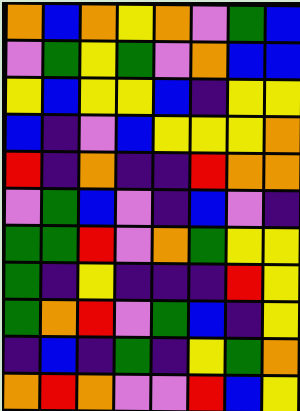[["orange", "blue", "orange", "yellow", "orange", "violet", "green", "blue"], ["violet", "green", "yellow", "green", "violet", "orange", "blue", "blue"], ["yellow", "blue", "yellow", "yellow", "blue", "indigo", "yellow", "yellow"], ["blue", "indigo", "violet", "blue", "yellow", "yellow", "yellow", "orange"], ["red", "indigo", "orange", "indigo", "indigo", "red", "orange", "orange"], ["violet", "green", "blue", "violet", "indigo", "blue", "violet", "indigo"], ["green", "green", "red", "violet", "orange", "green", "yellow", "yellow"], ["green", "indigo", "yellow", "indigo", "indigo", "indigo", "red", "yellow"], ["green", "orange", "red", "violet", "green", "blue", "indigo", "yellow"], ["indigo", "blue", "indigo", "green", "indigo", "yellow", "green", "orange"], ["orange", "red", "orange", "violet", "violet", "red", "blue", "yellow"]]